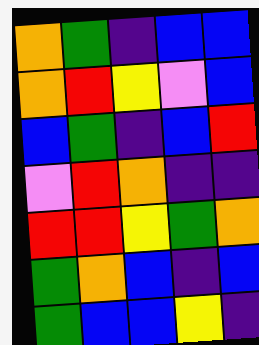[["orange", "green", "indigo", "blue", "blue"], ["orange", "red", "yellow", "violet", "blue"], ["blue", "green", "indigo", "blue", "red"], ["violet", "red", "orange", "indigo", "indigo"], ["red", "red", "yellow", "green", "orange"], ["green", "orange", "blue", "indigo", "blue"], ["green", "blue", "blue", "yellow", "indigo"]]